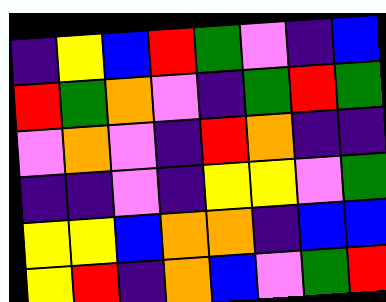[["indigo", "yellow", "blue", "red", "green", "violet", "indigo", "blue"], ["red", "green", "orange", "violet", "indigo", "green", "red", "green"], ["violet", "orange", "violet", "indigo", "red", "orange", "indigo", "indigo"], ["indigo", "indigo", "violet", "indigo", "yellow", "yellow", "violet", "green"], ["yellow", "yellow", "blue", "orange", "orange", "indigo", "blue", "blue"], ["yellow", "red", "indigo", "orange", "blue", "violet", "green", "red"]]